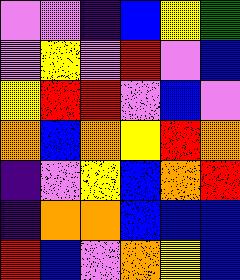[["violet", "violet", "indigo", "blue", "yellow", "green"], ["violet", "yellow", "violet", "red", "violet", "blue"], ["yellow", "red", "red", "violet", "blue", "violet"], ["orange", "blue", "orange", "yellow", "red", "orange"], ["indigo", "violet", "yellow", "blue", "orange", "red"], ["indigo", "orange", "orange", "blue", "blue", "blue"], ["red", "blue", "violet", "orange", "yellow", "blue"]]